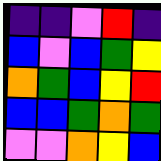[["indigo", "indigo", "violet", "red", "indigo"], ["blue", "violet", "blue", "green", "yellow"], ["orange", "green", "blue", "yellow", "red"], ["blue", "blue", "green", "orange", "green"], ["violet", "violet", "orange", "yellow", "blue"]]